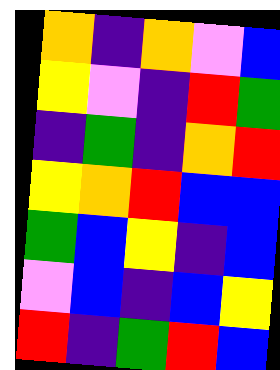[["orange", "indigo", "orange", "violet", "blue"], ["yellow", "violet", "indigo", "red", "green"], ["indigo", "green", "indigo", "orange", "red"], ["yellow", "orange", "red", "blue", "blue"], ["green", "blue", "yellow", "indigo", "blue"], ["violet", "blue", "indigo", "blue", "yellow"], ["red", "indigo", "green", "red", "blue"]]